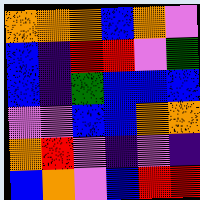[["orange", "orange", "orange", "blue", "orange", "violet"], ["blue", "indigo", "red", "red", "violet", "green"], ["blue", "indigo", "green", "blue", "blue", "blue"], ["violet", "violet", "blue", "blue", "orange", "orange"], ["orange", "red", "violet", "indigo", "violet", "indigo"], ["blue", "orange", "violet", "blue", "red", "red"]]